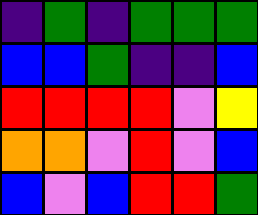[["indigo", "green", "indigo", "green", "green", "green"], ["blue", "blue", "green", "indigo", "indigo", "blue"], ["red", "red", "red", "red", "violet", "yellow"], ["orange", "orange", "violet", "red", "violet", "blue"], ["blue", "violet", "blue", "red", "red", "green"]]